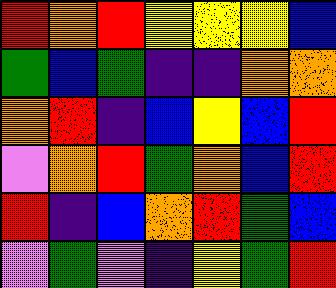[["red", "orange", "red", "yellow", "yellow", "yellow", "blue"], ["green", "blue", "green", "indigo", "indigo", "orange", "orange"], ["orange", "red", "indigo", "blue", "yellow", "blue", "red"], ["violet", "orange", "red", "green", "orange", "blue", "red"], ["red", "indigo", "blue", "orange", "red", "green", "blue"], ["violet", "green", "violet", "indigo", "yellow", "green", "red"]]